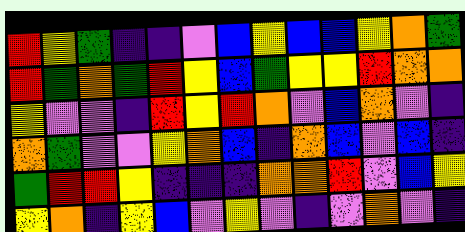[["red", "yellow", "green", "indigo", "indigo", "violet", "blue", "yellow", "blue", "blue", "yellow", "orange", "green"], ["red", "green", "orange", "green", "red", "yellow", "blue", "green", "yellow", "yellow", "red", "orange", "orange"], ["yellow", "violet", "violet", "indigo", "red", "yellow", "red", "orange", "violet", "blue", "orange", "violet", "indigo"], ["orange", "green", "violet", "violet", "yellow", "orange", "blue", "indigo", "orange", "blue", "violet", "blue", "indigo"], ["green", "red", "red", "yellow", "indigo", "indigo", "indigo", "orange", "orange", "red", "violet", "blue", "yellow"], ["yellow", "orange", "indigo", "yellow", "blue", "violet", "yellow", "violet", "indigo", "violet", "orange", "violet", "indigo"]]